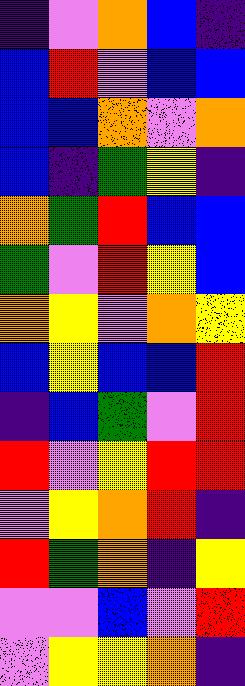[["indigo", "violet", "orange", "blue", "indigo"], ["blue", "red", "violet", "blue", "blue"], ["blue", "blue", "orange", "violet", "orange"], ["blue", "indigo", "green", "yellow", "indigo"], ["orange", "green", "red", "blue", "blue"], ["green", "violet", "red", "yellow", "blue"], ["orange", "yellow", "violet", "orange", "yellow"], ["blue", "yellow", "blue", "blue", "red"], ["indigo", "blue", "green", "violet", "red"], ["red", "violet", "yellow", "red", "red"], ["violet", "yellow", "orange", "red", "indigo"], ["red", "green", "orange", "indigo", "yellow"], ["violet", "violet", "blue", "violet", "red"], ["violet", "yellow", "yellow", "orange", "indigo"]]